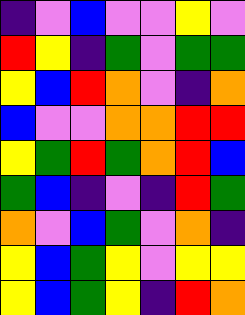[["indigo", "violet", "blue", "violet", "violet", "yellow", "violet"], ["red", "yellow", "indigo", "green", "violet", "green", "green"], ["yellow", "blue", "red", "orange", "violet", "indigo", "orange"], ["blue", "violet", "violet", "orange", "orange", "red", "red"], ["yellow", "green", "red", "green", "orange", "red", "blue"], ["green", "blue", "indigo", "violet", "indigo", "red", "green"], ["orange", "violet", "blue", "green", "violet", "orange", "indigo"], ["yellow", "blue", "green", "yellow", "violet", "yellow", "yellow"], ["yellow", "blue", "green", "yellow", "indigo", "red", "orange"]]